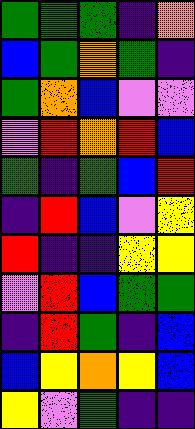[["green", "green", "green", "indigo", "orange"], ["blue", "green", "orange", "green", "indigo"], ["green", "orange", "blue", "violet", "violet"], ["violet", "red", "orange", "red", "blue"], ["green", "indigo", "green", "blue", "red"], ["indigo", "red", "blue", "violet", "yellow"], ["red", "indigo", "indigo", "yellow", "yellow"], ["violet", "red", "blue", "green", "green"], ["indigo", "red", "green", "indigo", "blue"], ["blue", "yellow", "orange", "yellow", "blue"], ["yellow", "violet", "green", "indigo", "indigo"]]